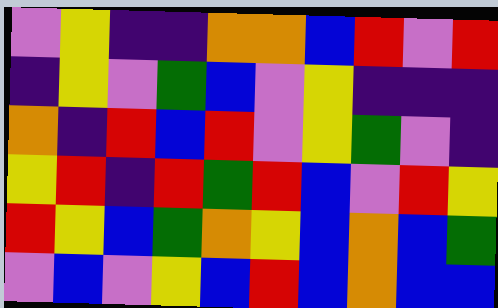[["violet", "yellow", "indigo", "indigo", "orange", "orange", "blue", "red", "violet", "red"], ["indigo", "yellow", "violet", "green", "blue", "violet", "yellow", "indigo", "indigo", "indigo"], ["orange", "indigo", "red", "blue", "red", "violet", "yellow", "green", "violet", "indigo"], ["yellow", "red", "indigo", "red", "green", "red", "blue", "violet", "red", "yellow"], ["red", "yellow", "blue", "green", "orange", "yellow", "blue", "orange", "blue", "green"], ["violet", "blue", "violet", "yellow", "blue", "red", "blue", "orange", "blue", "blue"]]